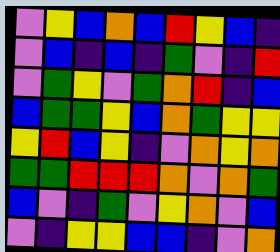[["violet", "yellow", "blue", "orange", "blue", "red", "yellow", "blue", "indigo"], ["violet", "blue", "indigo", "blue", "indigo", "green", "violet", "indigo", "red"], ["violet", "green", "yellow", "violet", "green", "orange", "red", "indigo", "blue"], ["blue", "green", "green", "yellow", "blue", "orange", "green", "yellow", "yellow"], ["yellow", "red", "blue", "yellow", "indigo", "violet", "orange", "yellow", "orange"], ["green", "green", "red", "red", "red", "orange", "violet", "orange", "green"], ["blue", "violet", "indigo", "green", "violet", "yellow", "orange", "violet", "blue"], ["violet", "indigo", "yellow", "yellow", "blue", "blue", "indigo", "violet", "orange"]]